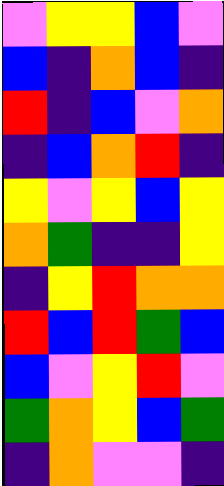[["violet", "yellow", "yellow", "blue", "violet"], ["blue", "indigo", "orange", "blue", "indigo"], ["red", "indigo", "blue", "violet", "orange"], ["indigo", "blue", "orange", "red", "indigo"], ["yellow", "violet", "yellow", "blue", "yellow"], ["orange", "green", "indigo", "indigo", "yellow"], ["indigo", "yellow", "red", "orange", "orange"], ["red", "blue", "red", "green", "blue"], ["blue", "violet", "yellow", "red", "violet"], ["green", "orange", "yellow", "blue", "green"], ["indigo", "orange", "violet", "violet", "indigo"]]